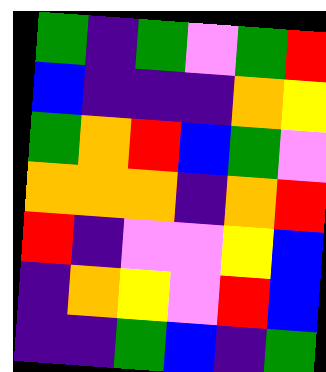[["green", "indigo", "green", "violet", "green", "red"], ["blue", "indigo", "indigo", "indigo", "orange", "yellow"], ["green", "orange", "red", "blue", "green", "violet"], ["orange", "orange", "orange", "indigo", "orange", "red"], ["red", "indigo", "violet", "violet", "yellow", "blue"], ["indigo", "orange", "yellow", "violet", "red", "blue"], ["indigo", "indigo", "green", "blue", "indigo", "green"]]